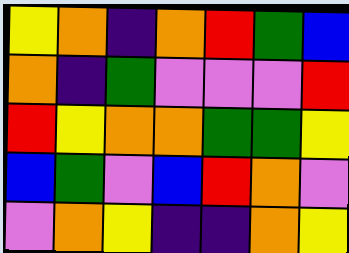[["yellow", "orange", "indigo", "orange", "red", "green", "blue"], ["orange", "indigo", "green", "violet", "violet", "violet", "red"], ["red", "yellow", "orange", "orange", "green", "green", "yellow"], ["blue", "green", "violet", "blue", "red", "orange", "violet"], ["violet", "orange", "yellow", "indigo", "indigo", "orange", "yellow"]]